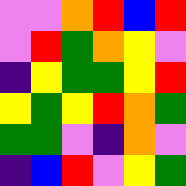[["violet", "violet", "orange", "red", "blue", "red"], ["violet", "red", "green", "orange", "yellow", "violet"], ["indigo", "yellow", "green", "green", "yellow", "red"], ["yellow", "green", "yellow", "red", "orange", "green"], ["green", "green", "violet", "indigo", "orange", "violet"], ["indigo", "blue", "red", "violet", "yellow", "green"]]